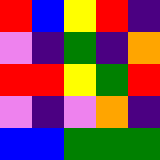[["red", "blue", "yellow", "red", "indigo"], ["violet", "indigo", "green", "indigo", "orange"], ["red", "red", "yellow", "green", "red"], ["violet", "indigo", "violet", "orange", "indigo"], ["blue", "blue", "green", "green", "green"]]